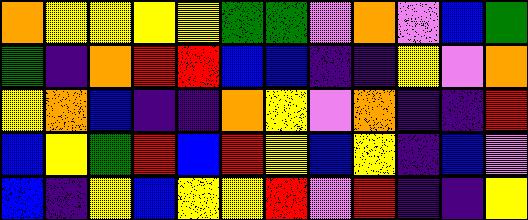[["orange", "yellow", "yellow", "yellow", "yellow", "green", "green", "violet", "orange", "violet", "blue", "green"], ["green", "indigo", "orange", "red", "red", "blue", "blue", "indigo", "indigo", "yellow", "violet", "orange"], ["yellow", "orange", "blue", "indigo", "indigo", "orange", "yellow", "violet", "orange", "indigo", "indigo", "red"], ["blue", "yellow", "green", "red", "blue", "red", "yellow", "blue", "yellow", "indigo", "blue", "violet"], ["blue", "indigo", "yellow", "blue", "yellow", "yellow", "red", "violet", "red", "indigo", "indigo", "yellow"]]